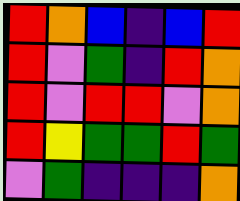[["red", "orange", "blue", "indigo", "blue", "red"], ["red", "violet", "green", "indigo", "red", "orange"], ["red", "violet", "red", "red", "violet", "orange"], ["red", "yellow", "green", "green", "red", "green"], ["violet", "green", "indigo", "indigo", "indigo", "orange"]]